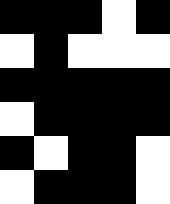[["black", "black", "black", "white", "black"], ["white", "black", "white", "white", "white"], ["black", "black", "black", "black", "black"], ["white", "black", "black", "black", "black"], ["black", "white", "black", "black", "white"], ["white", "black", "black", "black", "white"]]